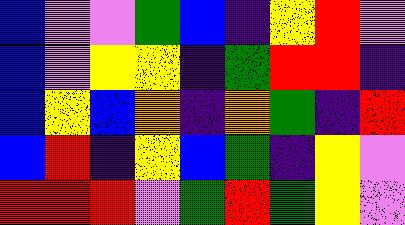[["blue", "violet", "violet", "green", "blue", "indigo", "yellow", "red", "violet"], ["blue", "violet", "yellow", "yellow", "indigo", "green", "red", "red", "indigo"], ["blue", "yellow", "blue", "orange", "indigo", "orange", "green", "indigo", "red"], ["blue", "red", "indigo", "yellow", "blue", "green", "indigo", "yellow", "violet"], ["red", "red", "red", "violet", "green", "red", "green", "yellow", "violet"]]